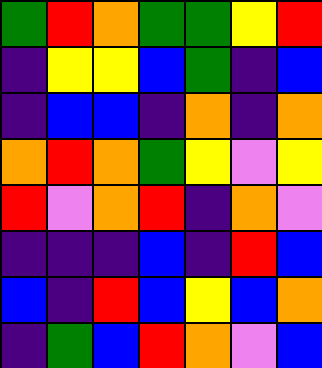[["green", "red", "orange", "green", "green", "yellow", "red"], ["indigo", "yellow", "yellow", "blue", "green", "indigo", "blue"], ["indigo", "blue", "blue", "indigo", "orange", "indigo", "orange"], ["orange", "red", "orange", "green", "yellow", "violet", "yellow"], ["red", "violet", "orange", "red", "indigo", "orange", "violet"], ["indigo", "indigo", "indigo", "blue", "indigo", "red", "blue"], ["blue", "indigo", "red", "blue", "yellow", "blue", "orange"], ["indigo", "green", "blue", "red", "orange", "violet", "blue"]]